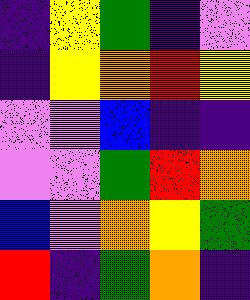[["indigo", "yellow", "green", "indigo", "violet"], ["indigo", "yellow", "orange", "red", "yellow"], ["violet", "violet", "blue", "indigo", "indigo"], ["violet", "violet", "green", "red", "orange"], ["blue", "violet", "orange", "yellow", "green"], ["red", "indigo", "green", "orange", "indigo"]]